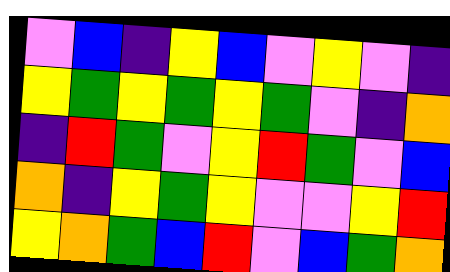[["violet", "blue", "indigo", "yellow", "blue", "violet", "yellow", "violet", "indigo"], ["yellow", "green", "yellow", "green", "yellow", "green", "violet", "indigo", "orange"], ["indigo", "red", "green", "violet", "yellow", "red", "green", "violet", "blue"], ["orange", "indigo", "yellow", "green", "yellow", "violet", "violet", "yellow", "red"], ["yellow", "orange", "green", "blue", "red", "violet", "blue", "green", "orange"]]